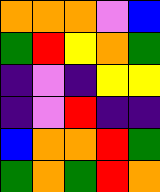[["orange", "orange", "orange", "violet", "blue"], ["green", "red", "yellow", "orange", "green"], ["indigo", "violet", "indigo", "yellow", "yellow"], ["indigo", "violet", "red", "indigo", "indigo"], ["blue", "orange", "orange", "red", "green"], ["green", "orange", "green", "red", "orange"]]